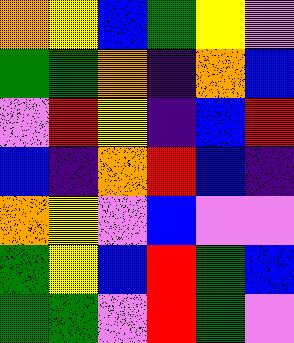[["orange", "yellow", "blue", "green", "yellow", "violet"], ["green", "green", "orange", "indigo", "orange", "blue"], ["violet", "red", "yellow", "indigo", "blue", "red"], ["blue", "indigo", "orange", "red", "blue", "indigo"], ["orange", "yellow", "violet", "blue", "violet", "violet"], ["green", "yellow", "blue", "red", "green", "blue"], ["green", "green", "violet", "red", "green", "violet"]]